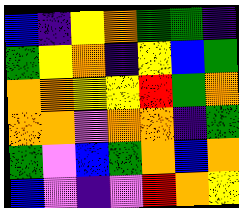[["blue", "indigo", "yellow", "orange", "green", "green", "indigo"], ["green", "yellow", "orange", "indigo", "yellow", "blue", "green"], ["orange", "orange", "yellow", "yellow", "red", "green", "orange"], ["orange", "orange", "violet", "orange", "orange", "indigo", "green"], ["green", "violet", "blue", "green", "orange", "blue", "orange"], ["blue", "violet", "indigo", "violet", "red", "orange", "yellow"]]